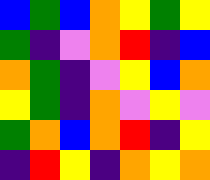[["blue", "green", "blue", "orange", "yellow", "green", "yellow"], ["green", "indigo", "violet", "orange", "red", "indigo", "blue"], ["orange", "green", "indigo", "violet", "yellow", "blue", "orange"], ["yellow", "green", "indigo", "orange", "violet", "yellow", "violet"], ["green", "orange", "blue", "orange", "red", "indigo", "yellow"], ["indigo", "red", "yellow", "indigo", "orange", "yellow", "orange"]]